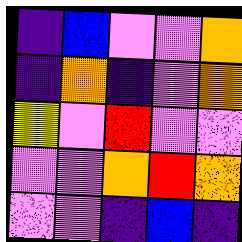[["indigo", "blue", "violet", "violet", "orange"], ["indigo", "orange", "indigo", "violet", "orange"], ["yellow", "violet", "red", "violet", "violet"], ["violet", "violet", "orange", "red", "orange"], ["violet", "violet", "indigo", "blue", "indigo"]]